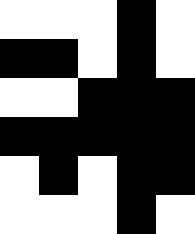[["white", "white", "white", "black", "white"], ["black", "black", "white", "black", "white"], ["white", "white", "black", "black", "black"], ["black", "black", "black", "black", "black"], ["white", "black", "white", "black", "black"], ["white", "white", "white", "black", "white"]]